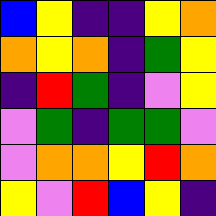[["blue", "yellow", "indigo", "indigo", "yellow", "orange"], ["orange", "yellow", "orange", "indigo", "green", "yellow"], ["indigo", "red", "green", "indigo", "violet", "yellow"], ["violet", "green", "indigo", "green", "green", "violet"], ["violet", "orange", "orange", "yellow", "red", "orange"], ["yellow", "violet", "red", "blue", "yellow", "indigo"]]